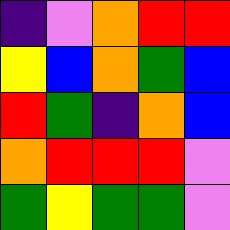[["indigo", "violet", "orange", "red", "red"], ["yellow", "blue", "orange", "green", "blue"], ["red", "green", "indigo", "orange", "blue"], ["orange", "red", "red", "red", "violet"], ["green", "yellow", "green", "green", "violet"]]